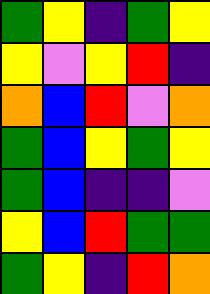[["green", "yellow", "indigo", "green", "yellow"], ["yellow", "violet", "yellow", "red", "indigo"], ["orange", "blue", "red", "violet", "orange"], ["green", "blue", "yellow", "green", "yellow"], ["green", "blue", "indigo", "indigo", "violet"], ["yellow", "blue", "red", "green", "green"], ["green", "yellow", "indigo", "red", "orange"]]